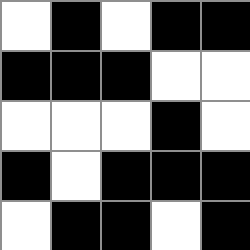[["white", "black", "white", "black", "black"], ["black", "black", "black", "white", "white"], ["white", "white", "white", "black", "white"], ["black", "white", "black", "black", "black"], ["white", "black", "black", "white", "black"]]